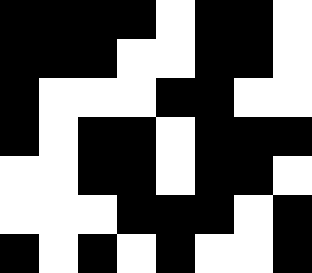[["black", "black", "black", "black", "white", "black", "black", "white"], ["black", "black", "black", "white", "white", "black", "black", "white"], ["black", "white", "white", "white", "black", "black", "white", "white"], ["black", "white", "black", "black", "white", "black", "black", "black"], ["white", "white", "black", "black", "white", "black", "black", "white"], ["white", "white", "white", "black", "black", "black", "white", "black"], ["black", "white", "black", "white", "black", "white", "white", "black"]]